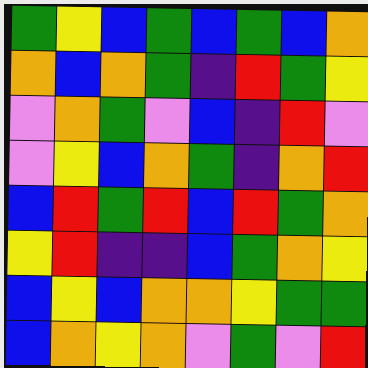[["green", "yellow", "blue", "green", "blue", "green", "blue", "orange"], ["orange", "blue", "orange", "green", "indigo", "red", "green", "yellow"], ["violet", "orange", "green", "violet", "blue", "indigo", "red", "violet"], ["violet", "yellow", "blue", "orange", "green", "indigo", "orange", "red"], ["blue", "red", "green", "red", "blue", "red", "green", "orange"], ["yellow", "red", "indigo", "indigo", "blue", "green", "orange", "yellow"], ["blue", "yellow", "blue", "orange", "orange", "yellow", "green", "green"], ["blue", "orange", "yellow", "orange", "violet", "green", "violet", "red"]]